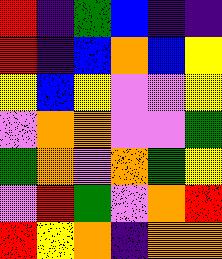[["red", "indigo", "green", "blue", "indigo", "indigo"], ["red", "indigo", "blue", "orange", "blue", "yellow"], ["yellow", "blue", "yellow", "violet", "violet", "yellow"], ["violet", "orange", "orange", "violet", "violet", "green"], ["green", "orange", "violet", "orange", "green", "yellow"], ["violet", "red", "green", "violet", "orange", "red"], ["red", "yellow", "orange", "indigo", "orange", "orange"]]